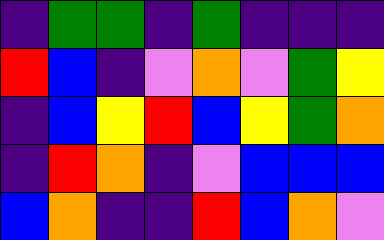[["indigo", "green", "green", "indigo", "green", "indigo", "indigo", "indigo"], ["red", "blue", "indigo", "violet", "orange", "violet", "green", "yellow"], ["indigo", "blue", "yellow", "red", "blue", "yellow", "green", "orange"], ["indigo", "red", "orange", "indigo", "violet", "blue", "blue", "blue"], ["blue", "orange", "indigo", "indigo", "red", "blue", "orange", "violet"]]